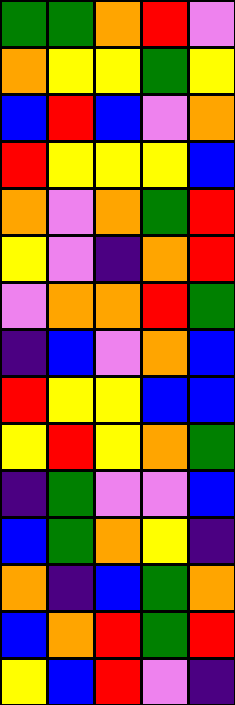[["green", "green", "orange", "red", "violet"], ["orange", "yellow", "yellow", "green", "yellow"], ["blue", "red", "blue", "violet", "orange"], ["red", "yellow", "yellow", "yellow", "blue"], ["orange", "violet", "orange", "green", "red"], ["yellow", "violet", "indigo", "orange", "red"], ["violet", "orange", "orange", "red", "green"], ["indigo", "blue", "violet", "orange", "blue"], ["red", "yellow", "yellow", "blue", "blue"], ["yellow", "red", "yellow", "orange", "green"], ["indigo", "green", "violet", "violet", "blue"], ["blue", "green", "orange", "yellow", "indigo"], ["orange", "indigo", "blue", "green", "orange"], ["blue", "orange", "red", "green", "red"], ["yellow", "blue", "red", "violet", "indigo"]]